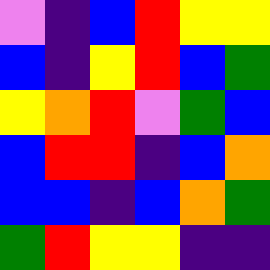[["violet", "indigo", "blue", "red", "yellow", "yellow"], ["blue", "indigo", "yellow", "red", "blue", "green"], ["yellow", "orange", "red", "violet", "green", "blue"], ["blue", "red", "red", "indigo", "blue", "orange"], ["blue", "blue", "indigo", "blue", "orange", "green"], ["green", "red", "yellow", "yellow", "indigo", "indigo"]]